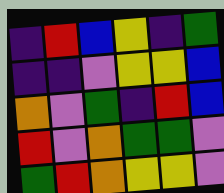[["indigo", "red", "blue", "yellow", "indigo", "green"], ["indigo", "indigo", "violet", "yellow", "yellow", "blue"], ["orange", "violet", "green", "indigo", "red", "blue"], ["red", "violet", "orange", "green", "green", "violet"], ["green", "red", "orange", "yellow", "yellow", "violet"]]